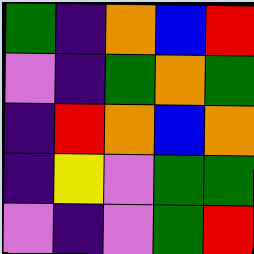[["green", "indigo", "orange", "blue", "red"], ["violet", "indigo", "green", "orange", "green"], ["indigo", "red", "orange", "blue", "orange"], ["indigo", "yellow", "violet", "green", "green"], ["violet", "indigo", "violet", "green", "red"]]